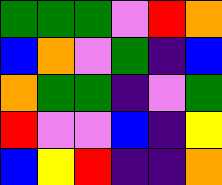[["green", "green", "green", "violet", "red", "orange"], ["blue", "orange", "violet", "green", "indigo", "blue"], ["orange", "green", "green", "indigo", "violet", "green"], ["red", "violet", "violet", "blue", "indigo", "yellow"], ["blue", "yellow", "red", "indigo", "indigo", "orange"]]